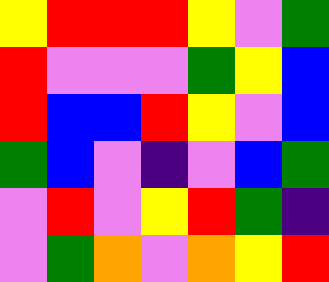[["yellow", "red", "red", "red", "yellow", "violet", "green"], ["red", "violet", "violet", "violet", "green", "yellow", "blue"], ["red", "blue", "blue", "red", "yellow", "violet", "blue"], ["green", "blue", "violet", "indigo", "violet", "blue", "green"], ["violet", "red", "violet", "yellow", "red", "green", "indigo"], ["violet", "green", "orange", "violet", "orange", "yellow", "red"]]